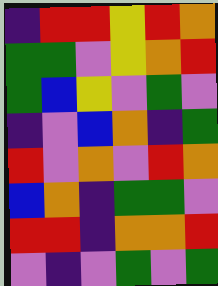[["indigo", "red", "red", "yellow", "red", "orange"], ["green", "green", "violet", "yellow", "orange", "red"], ["green", "blue", "yellow", "violet", "green", "violet"], ["indigo", "violet", "blue", "orange", "indigo", "green"], ["red", "violet", "orange", "violet", "red", "orange"], ["blue", "orange", "indigo", "green", "green", "violet"], ["red", "red", "indigo", "orange", "orange", "red"], ["violet", "indigo", "violet", "green", "violet", "green"]]